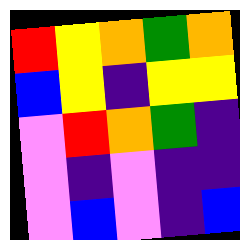[["red", "yellow", "orange", "green", "orange"], ["blue", "yellow", "indigo", "yellow", "yellow"], ["violet", "red", "orange", "green", "indigo"], ["violet", "indigo", "violet", "indigo", "indigo"], ["violet", "blue", "violet", "indigo", "blue"]]